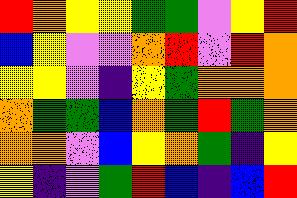[["red", "orange", "yellow", "yellow", "green", "green", "violet", "yellow", "red"], ["blue", "yellow", "violet", "violet", "orange", "red", "violet", "red", "orange"], ["yellow", "yellow", "violet", "indigo", "yellow", "green", "orange", "orange", "orange"], ["orange", "green", "green", "blue", "orange", "green", "red", "green", "orange"], ["orange", "orange", "violet", "blue", "yellow", "orange", "green", "indigo", "yellow"], ["yellow", "indigo", "violet", "green", "red", "blue", "indigo", "blue", "red"]]